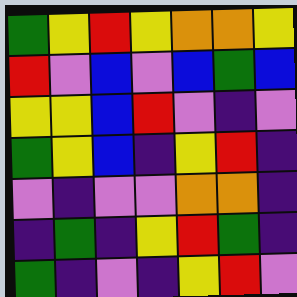[["green", "yellow", "red", "yellow", "orange", "orange", "yellow"], ["red", "violet", "blue", "violet", "blue", "green", "blue"], ["yellow", "yellow", "blue", "red", "violet", "indigo", "violet"], ["green", "yellow", "blue", "indigo", "yellow", "red", "indigo"], ["violet", "indigo", "violet", "violet", "orange", "orange", "indigo"], ["indigo", "green", "indigo", "yellow", "red", "green", "indigo"], ["green", "indigo", "violet", "indigo", "yellow", "red", "violet"]]